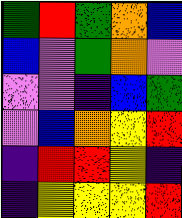[["green", "red", "green", "orange", "blue"], ["blue", "violet", "green", "orange", "violet"], ["violet", "violet", "indigo", "blue", "green"], ["violet", "blue", "orange", "yellow", "red"], ["indigo", "red", "red", "yellow", "indigo"], ["indigo", "yellow", "yellow", "yellow", "red"]]